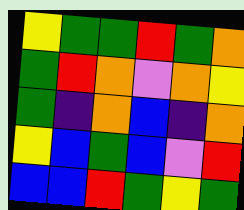[["yellow", "green", "green", "red", "green", "orange"], ["green", "red", "orange", "violet", "orange", "yellow"], ["green", "indigo", "orange", "blue", "indigo", "orange"], ["yellow", "blue", "green", "blue", "violet", "red"], ["blue", "blue", "red", "green", "yellow", "green"]]